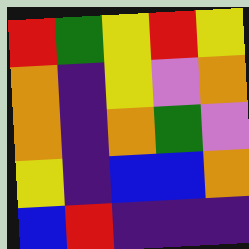[["red", "green", "yellow", "red", "yellow"], ["orange", "indigo", "yellow", "violet", "orange"], ["orange", "indigo", "orange", "green", "violet"], ["yellow", "indigo", "blue", "blue", "orange"], ["blue", "red", "indigo", "indigo", "indigo"]]